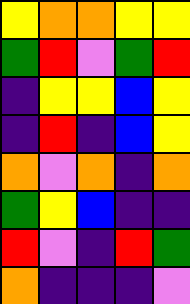[["yellow", "orange", "orange", "yellow", "yellow"], ["green", "red", "violet", "green", "red"], ["indigo", "yellow", "yellow", "blue", "yellow"], ["indigo", "red", "indigo", "blue", "yellow"], ["orange", "violet", "orange", "indigo", "orange"], ["green", "yellow", "blue", "indigo", "indigo"], ["red", "violet", "indigo", "red", "green"], ["orange", "indigo", "indigo", "indigo", "violet"]]